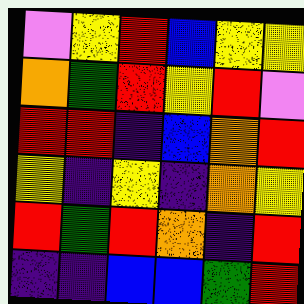[["violet", "yellow", "red", "blue", "yellow", "yellow"], ["orange", "green", "red", "yellow", "red", "violet"], ["red", "red", "indigo", "blue", "orange", "red"], ["yellow", "indigo", "yellow", "indigo", "orange", "yellow"], ["red", "green", "red", "orange", "indigo", "red"], ["indigo", "indigo", "blue", "blue", "green", "red"]]